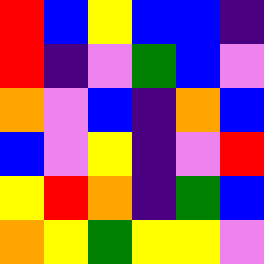[["red", "blue", "yellow", "blue", "blue", "indigo"], ["red", "indigo", "violet", "green", "blue", "violet"], ["orange", "violet", "blue", "indigo", "orange", "blue"], ["blue", "violet", "yellow", "indigo", "violet", "red"], ["yellow", "red", "orange", "indigo", "green", "blue"], ["orange", "yellow", "green", "yellow", "yellow", "violet"]]